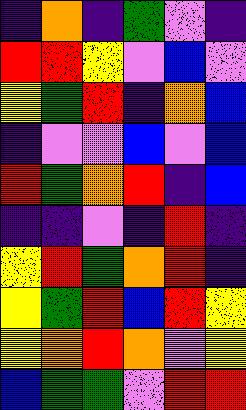[["indigo", "orange", "indigo", "green", "violet", "indigo"], ["red", "red", "yellow", "violet", "blue", "violet"], ["yellow", "green", "red", "indigo", "orange", "blue"], ["indigo", "violet", "violet", "blue", "violet", "blue"], ["red", "green", "orange", "red", "indigo", "blue"], ["indigo", "indigo", "violet", "indigo", "red", "indigo"], ["yellow", "red", "green", "orange", "red", "indigo"], ["yellow", "green", "red", "blue", "red", "yellow"], ["yellow", "orange", "red", "orange", "violet", "yellow"], ["blue", "green", "green", "violet", "red", "red"]]